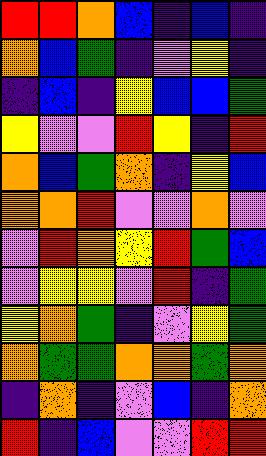[["red", "red", "orange", "blue", "indigo", "blue", "indigo"], ["orange", "blue", "green", "indigo", "violet", "yellow", "indigo"], ["indigo", "blue", "indigo", "yellow", "blue", "blue", "green"], ["yellow", "violet", "violet", "red", "yellow", "indigo", "red"], ["orange", "blue", "green", "orange", "indigo", "yellow", "blue"], ["orange", "orange", "red", "violet", "violet", "orange", "violet"], ["violet", "red", "orange", "yellow", "red", "green", "blue"], ["violet", "yellow", "yellow", "violet", "red", "indigo", "green"], ["yellow", "orange", "green", "indigo", "violet", "yellow", "green"], ["orange", "green", "green", "orange", "orange", "green", "orange"], ["indigo", "orange", "indigo", "violet", "blue", "indigo", "orange"], ["red", "indigo", "blue", "violet", "violet", "red", "red"]]